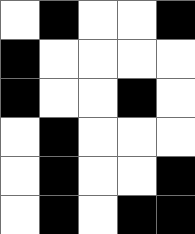[["white", "black", "white", "white", "black"], ["black", "white", "white", "white", "white"], ["black", "white", "white", "black", "white"], ["white", "black", "white", "white", "white"], ["white", "black", "white", "white", "black"], ["white", "black", "white", "black", "black"]]